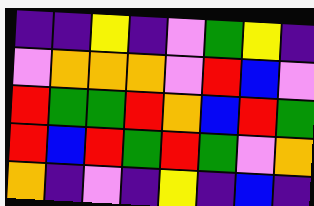[["indigo", "indigo", "yellow", "indigo", "violet", "green", "yellow", "indigo"], ["violet", "orange", "orange", "orange", "violet", "red", "blue", "violet"], ["red", "green", "green", "red", "orange", "blue", "red", "green"], ["red", "blue", "red", "green", "red", "green", "violet", "orange"], ["orange", "indigo", "violet", "indigo", "yellow", "indigo", "blue", "indigo"]]